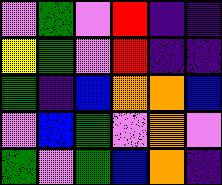[["violet", "green", "violet", "red", "indigo", "indigo"], ["yellow", "green", "violet", "red", "indigo", "indigo"], ["green", "indigo", "blue", "orange", "orange", "blue"], ["violet", "blue", "green", "violet", "orange", "violet"], ["green", "violet", "green", "blue", "orange", "indigo"]]